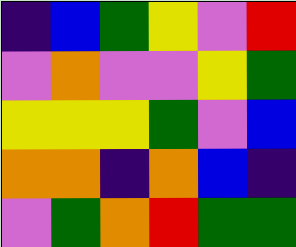[["indigo", "blue", "green", "yellow", "violet", "red"], ["violet", "orange", "violet", "violet", "yellow", "green"], ["yellow", "yellow", "yellow", "green", "violet", "blue"], ["orange", "orange", "indigo", "orange", "blue", "indigo"], ["violet", "green", "orange", "red", "green", "green"]]